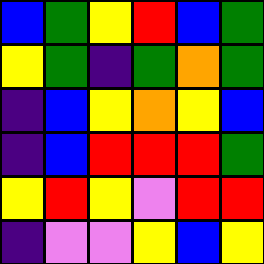[["blue", "green", "yellow", "red", "blue", "green"], ["yellow", "green", "indigo", "green", "orange", "green"], ["indigo", "blue", "yellow", "orange", "yellow", "blue"], ["indigo", "blue", "red", "red", "red", "green"], ["yellow", "red", "yellow", "violet", "red", "red"], ["indigo", "violet", "violet", "yellow", "blue", "yellow"]]